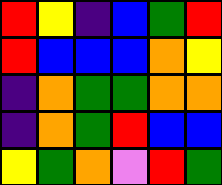[["red", "yellow", "indigo", "blue", "green", "red"], ["red", "blue", "blue", "blue", "orange", "yellow"], ["indigo", "orange", "green", "green", "orange", "orange"], ["indigo", "orange", "green", "red", "blue", "blue"], ["yellow", "green", "orange", "violet", "red", "green"]]